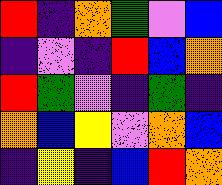[["red", "indigo", "orange", "green", "violet", "blue"], ["indigo", "violet", "indigo", "red", "blue", "orange"], ["red", "green", "violet", "indigo", "green", "indigo"], ["orange", "blue", "yellow", "violet", "orange", "blue"], ["indigo", "yellow", "indigo", "blue", "red", "orange"]]